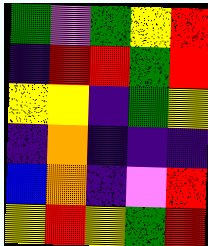[["green", "violet", "green", "yellow", "red"], ["indigo", "red", "red", "green", "red"], ["yellow", "yellow", "indigo", "green", "yellow"], ["indigo", "orange", "indigo", "indigo", "indigo"], ["blue", "orange", "indigo", "violet", "red"], ["yellow", "red", "yellow", "green", "red"]]